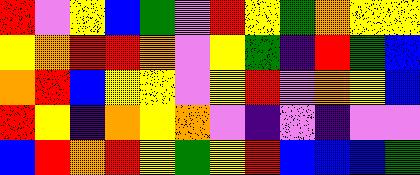[["red", "violet", "yellow", "blue", "green", "violet", "red", "yellow", "green", "orange", "yellow", "yellow"], ["yellow", "orange", "red", "red", "orange", "violet", "yellow", "green", "indigo", "red", "green", "blue"], ["orange", "red", "blue", "yellow", "yellow", "violet", "yellow", "red", "violet", "orange", "yellow", "blue"], ["red", "yellow", "indigo", "orange", "yellow", "orange", "violet", "indigo", "violet", "indigo", "violet", "violet"], ["blue", "red", "orange", "red", "yellow", "green", "yellow", "red", "blue", "blue", "blue", "green"]]